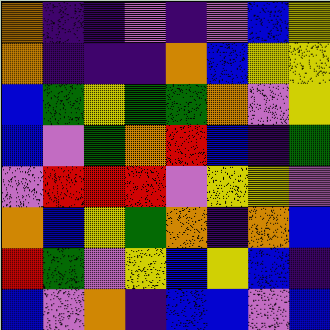[["orange", "indigo", "indigo", "violet", "indigo", "violet", "blue", "yellow"], ["orange", "indigo", "indigo", "indigo", "orange", "blue", "yellow", "yellow"], ["blue", "green", "yellow", "green", "green", "orange", "violet", "yellow"], ["blue", "violet", "green", "orange", "red", "blue", "indigo", "green"], ["violet", "red", "red", "red", "violet", "yellow", "yellow", "violet"], ["orange", "blue", "yellow", "green", "orange", "indigo", "orange", "blue"], ["red", "green", "violet", "yellow", "blue", "yellow", "blue", "indigo"], ["blue", "violet", "orange", "indigo", "blue", "blue", "violet", "blue"]]